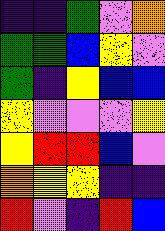[["indigo", "indigo", "green", "violet", "orange"], ["green", "green", "blue", "yellow", "violet"], ["green", "indigo", "yellow", "blue", "blue"], ["yellow", "violet", "violet", "violet", "yellow"], ["yellow", "red", "red", "blue", "violet"], ["orange", "yellow", "yellow", "indigo", "indigo"], ["red", "violet", "indigo", "red", "blue"]]